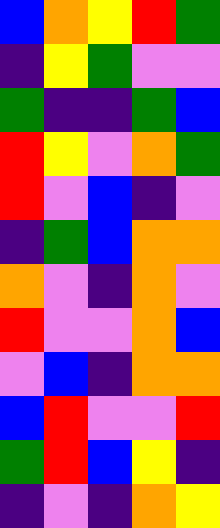[["blue", "orange", "yellow", "red", "green"], ["indigo", "yellow", "green", "violet", "violet"], ["green", "indigo", "indigo", "green", "blue"], ["red", "yellow", "violet", "orange", "green"], ["red", "violet", "blue", "indigo", "violet"], ["indigo", "green", "blue", "orange", "orange"], ["orange", "violet", "indigo", "orange", "violet"], ["red", "violet", "violet", "orange", "blue"], ["violet", "blue", "indigo", "orange", "orange"], ["blue", "red", "violet", "violet", "red"], ["green", "red", "blue", "yellow", "indigo"], ["indigo", "violet", "indigo", "orange", "yellow"]]